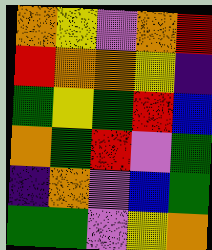[["orange", "yellow", "violet", "orange", "red"], ["red", "orange", "orange", "yellow", "indigo"], ["green", "yellow", "green", "red", "blue"], ["orange", "green", "red", "violet", "green"], ["indigo", "orange", "violet", "blue", "green"], ["green", "green", "violet", "yellow", "orange"]]